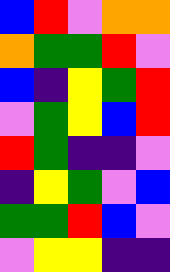[["blue", "red", "violet", "orange", "orange"], ["orange", "green", "green", "red", "violet"], ["blue", "indigo", "yellow", "green", "red"], ["violet", "green", "yellow", "blue", "red"], ["red", "green", "indigo", "indigo", "violet"], ["indigo", "yellow", "green", "violet", "blue"], ["green", "green", "red", "blue", "violet"], ["violet", "yellow", "yellow", "indigo", "indigo"]]